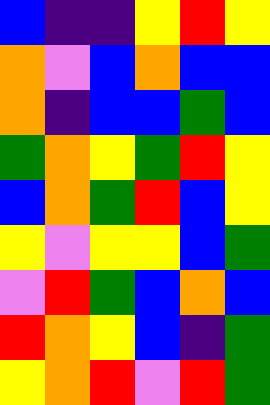[["blue", "indigo", "indigo", "yellow", "red", "yellow"], ["orange", "violet", "blue", "orange", "blue", "blue"], ["orange", "indigo", "blue", "blue", "green", "blue"], ["green", "orange", "yellow", "green", "red", "yellow"], ["blue", "orange", "green", "red", "blue", "yellow"], ["yellow", "violet", "yellow", "yellow", "blue", "green"], ["violet", "red", "green", "blue", "orange", "blue"], ["red", "orange", "yellow", "blue", "indigo", "green"], ["yellow", "orange", "red", "violet", "red", "green"]]